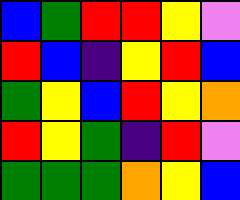[["blue", "green", "red", "red", "yellow", "violet"], ["red", "blue", "indigo", "yellow", "red", "blue"], ["green", "yellow", "blue", "red", "yellow", "orange"], ["red", "yellow", "green", "indigo", "red", "violet"], ["green", "green", "green", "orange", "yellow", "blue"]]